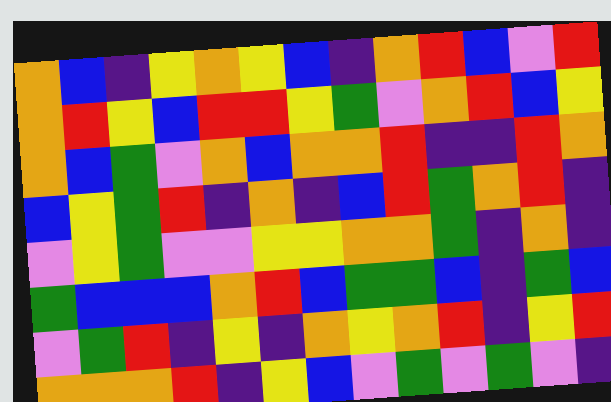[["orange", "blue", "indigo", "yellow", "orange", "yellow", "blue", "indigo", "orange", "red", "blue", "violet", "red"], ["orange", "red", "yellow", "blue", "red", "red", "yellow", "green", "violet", "orange", "red", "blue", "yellow"], ["orange", "blue", "green", "violet", "orange", "blue", "orange", "orange", "red", "indigo", "indigo", "red", "orange"], ["blue", "yellow", "green", "red", "indigo", "orange", "indigo", "blue", "red", "green", "orange", "red", "indigo"], ["violet", "yellow", "green", "violet", "violet", "yellow", "yellow", "orange", "orange", "green", "indigo", "orange", "indigo"], ["green", "blue", "blue", "blue", "orange", "red", "blue", "green", "green", "blue", "indigo", "green", "blue"], ["violet", "green", "red", "indigo", "yellow", "indigo", "orange", "yellow", "orange", "red", "indigo", "yellow", "red"], ["orange", "orange", "orange", "red", "indigo", "yellow", "blue", "violet", "green", "violet", "green", "violet", "indigo"]]